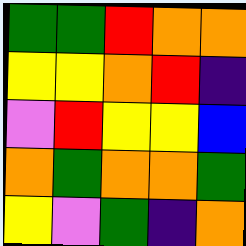[["green", "green", "red", "orange", "orange"], ["yellow", "yellow", "orange", "red", "indigo"], ["violet", "red", "yellow", "yellow", "blue"], ["orange", "green", "orange", "orange", "green"], ["yellow", "violet", "green", "indigo", "orange"]]